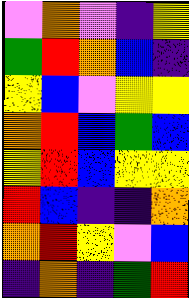[["violet", "orange", "violet", "indigo", "yellow"], ["green", "red", "orange", "blue", "indigo"], ["yellow", "blue", "violet", "yellow", "yellow"], ["orange", "red", "blue", "green", "blue"], ["yellow", "red", "blue", "yellow", "yellow"], ["red", "blue", "indigo", "indigo", "orange"], ["orange", "red", "yellow", "violet", "blue"], ["indigo", "orange", "indigo", "green", "red"]]